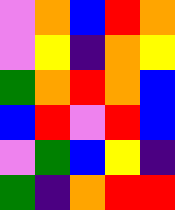[["violet", "orange", "blue", "red", "orange"], ["violet", "yellow", "indigo", "orange", "yellow"], ["green", "orange", "red", "orange", "blue"], ["blue", "red", "violet", "red", "blue"], ["violet", "green", "blue", "yellow", "indigo"], ["green", "indigo", "orange", "red", "red"]]